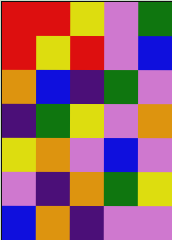[["red", "red", "yellow", "violet", "green"], ["red", "yellow", "red", "violet", "blue"], ["orange", "blue", "indigo", "green", "violet"], ["indigo", "green", "yellow", "violet", "orange"], ["yellow", "orange", "violet", "blue", "violet"], ["violet", "indigo", "orange", "green", "yellow"], ["blue", "orange", "indigo", "violet", "violet"]]